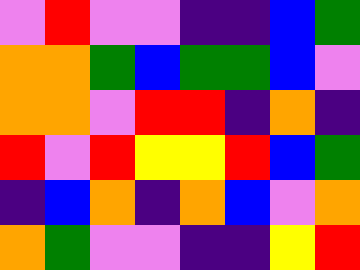[["violet", "red", "violet", "violet", "indigo", "indigo", "blue", "green"], ["orange", "orange", "green", "blue", "green", "green", "blue", "violet"], ["orange", "orange", "violet", "red", "red", "indigo", "orange", "indigo"], ["red", "violet", "red", "yellow", "yellow", "red", "blue", "green"], ["indigo", "blue", "orange", "indigo", "orange", "blue", "violet", "orange"], ["orange", "green", "violet", "violet", "indigo", "indigo", "yellow", "red"]]